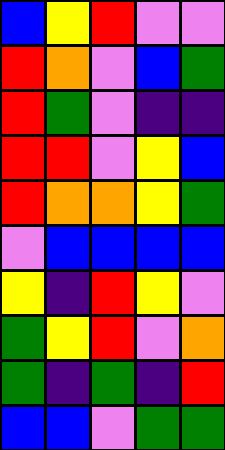[["blue", "yellow", "red", "violet", "violet"], ["red", "orange", "violet", "blue", "green"], ["red", "green", "violet", "indigo", "indigo"], ["red", "red", "violet", "yellow", "blue"], ["red", "orange", "orange", "yellow", "green"], ["violet", "blue", "blue", "blue", "blue"], ["yellow", "indigo", "red", "yellow", "violet"], ["green", "yellow", "red", "violet", "orange"], ["green", "indigo", "green", "indigo", "red"], ["blue", "blue", "violet", "green", "green"]]